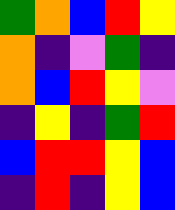[["green", "orange", "blue", "red", "yellow"], ["orange", "indigo", "violet", "green", "indigo"], ["orange", "blue", "red", "yellow", "violet"], ["indigo", "yellow", "indigo", "green", "red"], ["blue", "red", "red", "yellow", "blue"], ["indigo", "red", "indigo", "yellow", "blue"]]